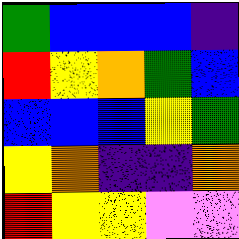[["green", "blue", "blue", "blue", "indigo"], ["red", "yellow", "orange", "green", "blue"], ["blue", "blue", "blue", "yellow", "green"], ["yellow", "orange", "indigo", "indigo", "orange"], ["red", "yellow", "yellow", "violet", "violet"]]